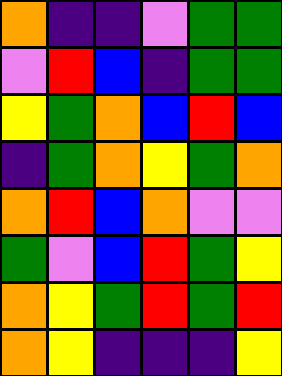[["orange", "indigo", "indigo", "violet", "green", "green"], ["violet", "red", "blue", "indigo", "green", "green"], ["yellow", "green", "orange", "blue", "red", "blue"], ["indigo", "green", "orange", "yellow", "green", "orange"], ["orange", "red", "blue", "orange", "violet", "violet"], ["green", "violet", "blue", "red", "green", "yellow"], ["orange", "yellow", "green", "red", "green", "red"], ["orange", "yellow", "indigo", "indigo", "indigo", "yellow"]]